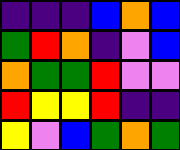[["indigo", "indigo", "indigo", "blue", "orange", "blue"], ["green", "red", "orange", "indigo", "violet", "blue"], ["orange", "green", "green", "red", "violet", "violet"], ["red", "yellow", "yellow", "red", "indigo", "indigo"], ["yellow", "violet", "blue", "green", "orange", "green"]]